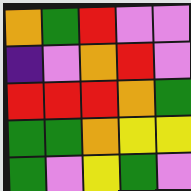[["orange", "green", "red", "violet", "violet"], ["indigo", "violet", "orange", "red", "violet"], ["red", "red", "red", "orange", "green"], ["green", "green", "orange", "yellow", "yellow"], ["green", "violet", "yellow", "green", "violet"]]